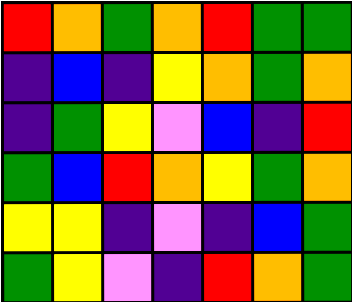[["red", "orange", "green", "orange", "red", "green", "green"], ["indigo", "blue", "indigo", "yellow", "orange", "green", "orange"], ["indigo", "green", "yellow", "violet", "blue", "indigo", "red"], ["green", "blue", "red", "orange", "yellow", "green", "orange"], ["yellow", "yellow", "indigo", "violet", "indigo", "blue", "green"], ["green", "yellow", "violet", "indigo", "red", "orange", "green"]]